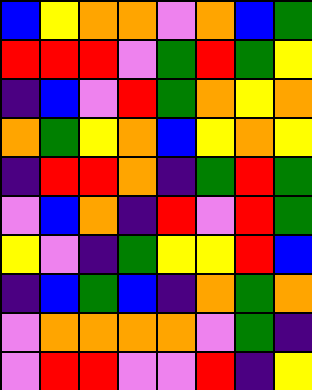[["blue", "yellow", "orange", "orange", "violet", "orange", "blue", "green"], ["red", "red", "red", "violet", "green", "red", "green", "yellow"], ["indigo", "blue", "violet", "red", "green", "orange", "yellow", "orange"], ["orange", "green", "yellow", "orange", "blue", "yellow", "orange", "yellow"], ["indigo", "red", "red", "orange", "indigo", "green", "red", "green"], ["violet", "blue", "orange", "indigo", "red", "violet", "red", "green"], ["yellow", "violet", "indigo", "green", "yellow", "yellow", "red", "blue"], ["indigo", "blue", "green", "blue", "indigo", "orange", "green", "orange"], ["violet", "orange", "orange", "orange", "orange", "violet", "green", "indigo"], ["violet", "red", "red", "violet", "violet", "red", "indigo", "yellow"]]